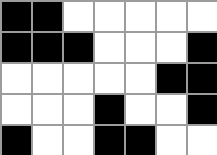[["black", "black", "white", "white", "white", "white", "white"], ["black", "black", "black", "white", "white", "white", "black"], ["white", "white", "white", "white", "white", "black", "black"], ["white", "white", "white", "black", "white", "white", "black"], ["black", "white", "white", "black", "black", "white", "white"]]